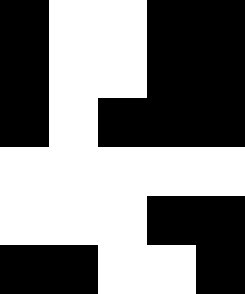[["black", "white", "white", "black", "black"], ["black", "white", "white", "black", "black"], ["black", "white", "black", "black", "black"], ["white", "white", "white", "white", "white"], ["white", "white", "white", "black", "black"], ["black", "black", "white", "white", "black"]]